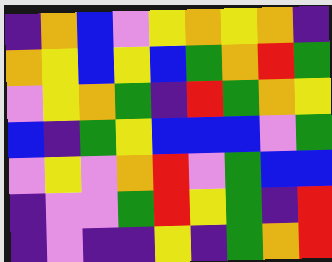[["indigo", "orange", "blue", "violet", "yellow", "orange", "yellow", "orange", "indigo"], ["orange", "yellow", "blue", "yellow", "blue", "green", "orange", "red", "green"], ["violet", "yellow", "orange", "green", "indigo", "red", "green", "orange", "yellow"], ["blue", "indigo", "green", "yellow", "blue", "blue", "blue", "violet", "green"], ["violet", "yellow", "violet", "orange", "red", "violet", "green", "blue", "blue"], ["indigo", "violet", "violet", "green", "red", "yellow", "green", "indigo", "red"], ["indigo", "violet", "indigo", "indigo", "yellow", "indigo", "green", "orange", "red"]]